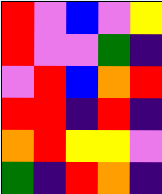[["red", "violet", "blue", "violet", "yellow"], ["red", "violet", "violet", "green", "indigo"], ["violet", "red", "blue", "orange", "red"], ["red", "red", "indigo", "red", "indigo"], ["orange", "red", "yellow", "yellow", "violet"], ["green", "indigo", "red", "orange", "indigo"]]